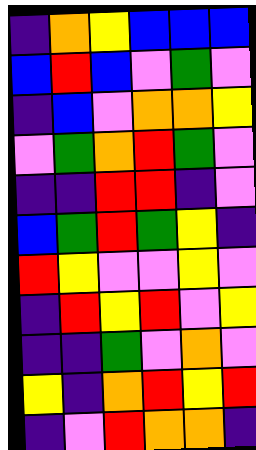[["indigo", "orange", "yellow", "blue", "blue", "blue"], ["blue", "red", "blue", "violet", "green", "violet"], ["indigo", "blue", "violet", "orange", "orange", "yellow"], ["violet", "green", "orange", "red", "green", "violet"], ["indigo", "indigo", "red", "red", "indigo", "violet"], ["blue", "green", "red", "green", "yellow", "indigo"], ["red", "yellow", "violet", "violet", "yellow", "violet"], ["indigo", "red", "yellow", "red", "violet", "yellow"], ["indigo", "indigo", "green", "violet", "orange", "violet"], ["yellow", "indigo", "orange", "red", "yellow", "red"], ["indigo", "violet", "red", "orange", "orange", "indigo"]]